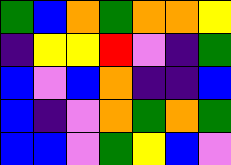[["green", "blue", "orange", "green", "orange", "orange", "yellow"], ["indigo", "yellow", "yellow", "red", "violet", "indigo", "green"], ["blue", "violet", "blue", "orange", "indigo", "indigo", "blue"], ["blue", "indigo", "violet", "orange", "green", "orange", "green"], ["blue", "blue", "violet", "green", "yellow", "blue", "violet"]]